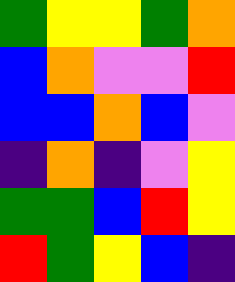[["green", "yellow", "yellow", "green", "orange"], ["blue", "orange", "violet", "violet", "red"], ["blue", "blue", "orange", "blue", "violet"], ["indigo", "orange", "indigo", "violet", "yellow"], ["green", "green", "blue", "red", "yellow"], ["red", "green", "yellow", "blue", "indigo"]]